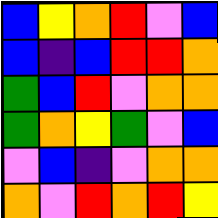[["blue", "yellow", "orange", "red", "violet", "blue"], ["blue", "indigo", "blue", "red", "red", "orange"], ["green", "blue", "red", "violet", "orange", "orange"], ["green", "orange", "yellow", "green", "violet", "blue"], ["violet", "blue", "indigo", "violet", "orange", "orange"], ["orange", "violet", "red", "orange", "red", "yellow"]]